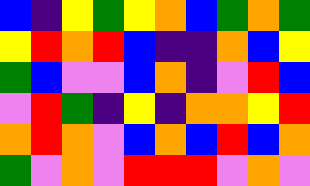[["blue", "indigo", "yellow", "green", "yellow", "orange", "blue", "green", "orange", "green"], ["yellow", "red", "orange", "red", "blue", "indigo", "indigo", "orange", "blue", "yellow"], ["green", "blue", "violet", "violet", "blue", "orange", "indigo", "violet", "red", "blue"], ["violet", "red", "green", "indigo", "yellow", "indigo", "orange", "orange", "yellow", "red"], ["orange", "red", "orange", "violet", "blue", "orange", "blue", "red", "blue", "orange"], ["green", "violet", "orange", "violet", "red", "red", "red", "violet", "orange", "violet"]]